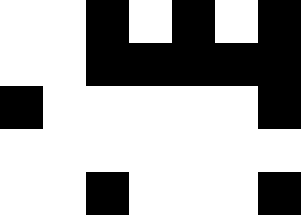[["white", "white", "black", "white", "black", "white", "black"], ["white", "white", "black", "black", "black", "black", "black"], ["black", "white", "white", "white", "white", "white", "black"], ["white", "white", "white", "white", "white", "white", "white"], ["white", "white", "black", "white", "white", "white", "black"]]